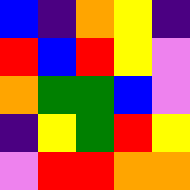[["blue", "indigo", "orange", "yellow", "indigo"], ["red", "blue", "red", "yellow", "violet"], ["orange", "green", "green", "blue", "violet"], ["indigo", "yellow", "green", "red", "yellow"], ["violet", "red", "red", "orange", "orange"]]